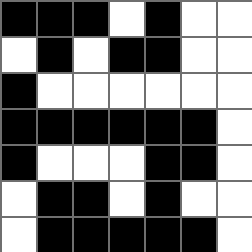[["black", "black", "black", "white", "black", "white", "white"], ["white", "black", "white", "black", "black", "white", "white"], ["black", "white", "white", "white", "white", "white", "white"], ["black", "black", "black", "black", "black", "black", "white"], ["black", "white", "white", "white", "black", "black", "white"], ["white", "black", "black", "white", "black", "white", "white"], ["white", "black", "black", "black", "black", "black", "white"]]